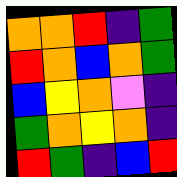[["orange", "orange", "red", "indigo", "green"], ["red", "orange", "blue", "orange", "green"], ["blue", "yellow", "orange", "violet", "indigo"], ["green", "orange", "yellow", "orange", "indigo"], ["red", "green", "indigo", "blue", "red"]]